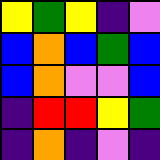[["yellow", "green", "yellow", "indigo", "violet"], ["blue", "orange", "blue", "green", "blue"], ["blue", "orange", "violet", "violet", "blue"], ["indigo", "red", "red", "yellow", "green"], ["indigo", "orange", "indigo", "violet", "indigo"]]